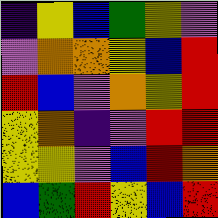[["indigo", "yellow", "blue", "green", "yellow", "violet"], ["violet", "orange", "orange", "yellow", "blue", "red"], ["red", "blue", "violet", "orange", "yellow", "red"], ["yellow", "orange", "indigo", "violet", "red", "red"], ["yellow", "yellow", "violet", "blue", "red", "orange"], ["blue", "green", "red", "yellow", "blue", "red"]]